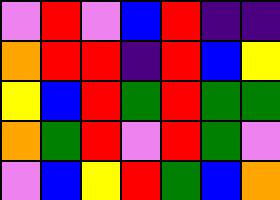[["violet", "red", "violet", "blue", "red", "indigo", "indigo"], ["orange", "red", "red", "indigo", "red", "blue", "yellow"], ["yellow", "blue", "red", "green", "red", "green", "green"], ["orange", "green", "red", "violet", "red", "green", "violet"], ["violet", "blue", "yellow", "red", "green", "blue", "orange"]]